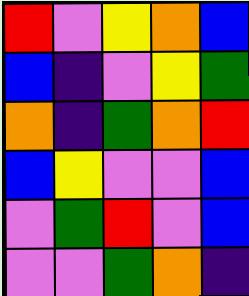[["red", "violet", "yellow", "orange", "blue"], ["blue", "indigo", "violet", "yellow", "green"], ["orange", "indigo", "green", "orange", "red"], ["blue", "yellow", "violet", "violet", "blue"], ["violet", "green", "red", "violet", "blue"], ["violet", "violet", "green", "orange", "indigo"]]